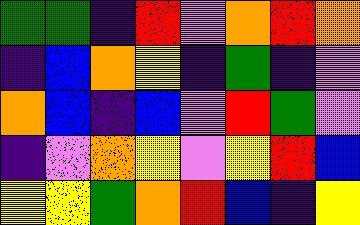[["green", "green", "indigo", "red", "violet", "orange", "red", "orange"], ["indigo", "blue", "orange", "yellow", "indigo", "green", "indigo", "violet"], ["orange", "blue", "indigo", "blue", "violet", "red", "green", "violet"], ["indigo", "violet", "orange", "yellow", "violet", "yellow", "red", "blue"], ["yellow", "yellow", "green", "orange", "red", "blue", "indigo", "yellow"]]